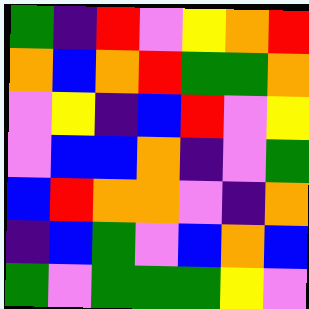[["green", "indigo", "red", "violet", "yellow", "orange", "red"], ["orange", "blue", "orange", "red", "green", "green", "orange"], ["violet", "yellow", "indigo", "blue", "red", "violet", "yellow"], ["violet", "blue", "blue", "orange", "indigo", "violet", "green"], ["blue", "red", "orange", "orange", "violet", "indigo", "orange"], ["indigo", "blue", "green", "violet", "blue", "orange", "blue"], ["green", "violet", "green", "green", "green", "yellow", "violet"]]